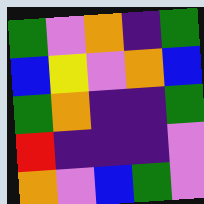[["green", "violet", "orange", "indigo", "green"], ["blue", "yellow", "violet", "orange", "blue"], ["green", "orange", "indigo", "indigo", "green"], ["red", "indigo", "indigo", "indigo", "violet"], ["orange", "violet", "blue", "green", "violet"]]